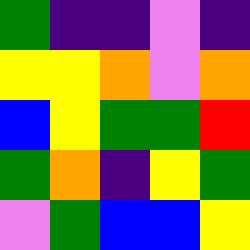[["green", "indigo", "indigo", "violet", "indigo"], ["yellow", "yellow", "orange", "violet", "orange"], ["blue", "yellow", "green", "green", "red"], ["green", "orange", "indigo", "yellow", "green"], ["violet", "green", "blue", "blue", "yellow"]]